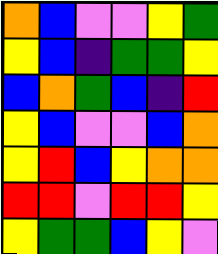[["orange", "blue", "violet", "violet", "yellow", "green"], ["yellow", "blue", "indigo", "green", "green", "yellow"], ["blue", "orange", "green", "blue", "indigo", "red"], ["yellow", "blue", "violet", "violet", "blue", "orange"], ["yellow", "red", "blue", "yellow", "orange", "orange"], ["red", "red", "violet", "red", "red", "yellow"], ["yellow", "green", "green", "blue", "yellow", "violet"]]